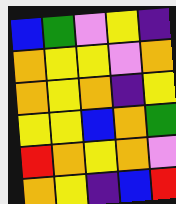[["blue", "green", "violet", "yellow", "indigo"], ["orange", "yellow", "yellow", "violet", "orange"], ["orange", "yellow", "orange", "indigo", "yellow"], ["yellow", "yellow", "blue", "orange", "green"], ["red", "orange", "yellow", "orange", "violet"], ["orange", "yellow", "indigo", "blue", "red"]]